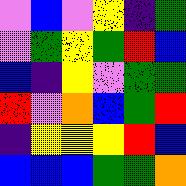[["violet", "blue", "violet", "yellow", "indigo", "green"], ["violet", "green", "yellow", "green", "red", "blue"], ["blue", "indigo", "yellow", "violet", "green", "green"], ["red", "violet", "orange", "blue", "green", "red"], ["indigo", "yellow", "yellow", "yellow", "red", "blue"], ["blue", "blue", "blue", "green", "green", "orange"]]